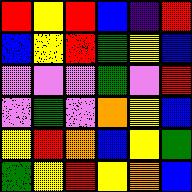[["red", "yellow", "red", "blue", "indigo", "red"], ["blue", "yellow", "red", "green", "yellow", "blue"], ["violet", "violet", "violet", "green", "violet", "red"], ["violet", "green", "violet", "orange", "yellow", "blue"], ["yellow", "red", "orange", "blue", "yellow", "green"], ["green", "yellow", "red", "yellow", "orange", "blue"]]